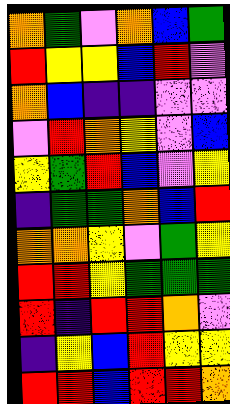[["orange", "green", "violet", "orange", "blue", "green"], ["red", "yellow", "yellow", "blue", "red", "violet"], ["orange", "blue", "indigo", "indigo", "violet", "violet"], ["violet", "red", "orange", "yellow", "violet", "blue"], ["yellow", "green", "red", "blue", "violet", "yellow"], ["indigo", "green", "green", "orange", "blue", "red"], ["orange", "orange", "yellow", "violet", "green", "yellow"], ["red", "red", "yellow", "green", "green", "green"], ["red", "indigo", "red", "red", "orange", "violet"], ["indigo", "yellow", "blue", "red", "yellow", "yellow"], ["red", "red", "blue", "red", "red", "orange"]]